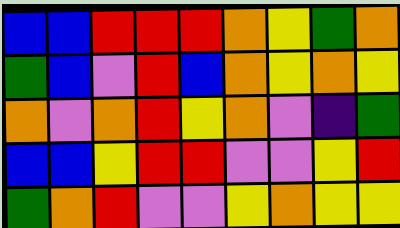[["blue", "blue", "red", "red", "red", "orange", "yellow", "green", "orange"], ["green", "blue", "violet", "red", "blue", "orange", "yellow", "orange", "yellow"], ["orange", "violet", "orange", "red", "yellow", "orange", "violet", "indigo", "green"], ["blue", "blue", "yellow", "red", "red", "violet", "violet", "yellow", "red"], ["green", "orange", "red", "violet", "violet", "yellow", "orange", "yellow", "yellow"]]